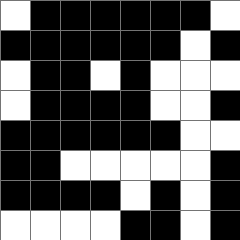[["white", "black", "black", "black", "black", "black", "black", "white"], ["black", "black", "black", "black", "black", "black", "white", "black"], ["white", "black", "black", "white", "black", "white", "white", "white"], ["white", "black", "black", "black", "black", "white", "white", "black"], ["black", "black", "black", "black", "black", "black", "white", "white"], ["black", "black", "white", "white", "white", "white", "white", "black"], ["black", "black", "black", "black", "white", "black", "white", "black"], ["white", "white", "white", "white", "black", "black", "white", "black"]]